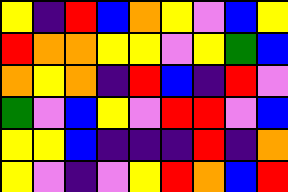[["yellow", "indigo", "red", "blue", "orange", "yellow", "violet", "blue", "yellow"], ["red", "orange", "orange", "yellow", "yellow", "violet", "yellow", "green", "blue"], ["orange", "yellow", "orange", "indigo", "red", "blue", "indigo", "red", "violet"], ["green", "violet", "blue", "yellow", "violet", "red", "red", "violet", "blue"], ["yellow", "yellow", "blue", "indigo", "indigo", "indigo", "red", "indigo", "orange"], ["yellow", "violet", "indigo", "violet", "yellow", "red", "orange", "blue", "red"]]